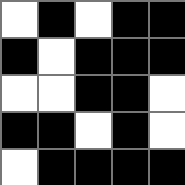[["white", "black", "white", "black", "black"], ["black", "white", "black", "black", "black"], ["white", "white", "black", "black", "white"], ["black", "black", "white", "black", "white"], ["white", "black", "black", "black", "black"]]